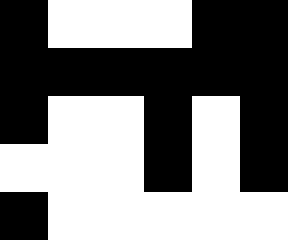[["black", "white", "white", "white", "black", "black"], ["black", "black", "black", "black", "black", "black"], ["black", "white", "white", "black", "white", "black"], ["white", "white", "white", "black", "white", "black"], ["black", "white", "white", "white", "white", "white"]]